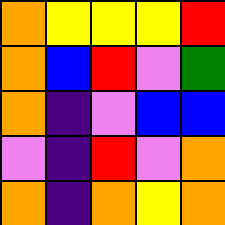[["orange", "yellow", "yellow", "yellow", "red"], ["orange", "blue", "red", "violet", "green"], ["orange", "indigo", "violet", "blue", "blue"], ["violet", "indigo", "red", "violet", "orange"], ["orange", "indigo", "orange", "yellow", "orange"]]